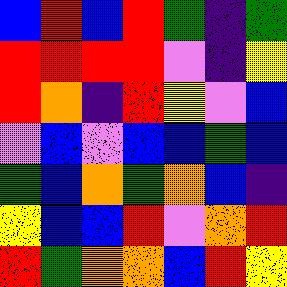[["blue", "red", "blue", "red", "green", "indigo", "green"], ["red", "red", "red", "red", "violet", "indigo", "yellow"], ["red", "orange", "indigo", "red", "yellow", "violet", "blue"], ["violet", "blue", "violet", "blue", "blue", "green", "blue"], ["green", "blue", "orange", "green", "orange", "blue", "indigo"], ["yellow", "blue", "blue", "red", "violet", "orange", "red"], ["red", "green", "orange", "orange", "blue", "red", "yellow"]]